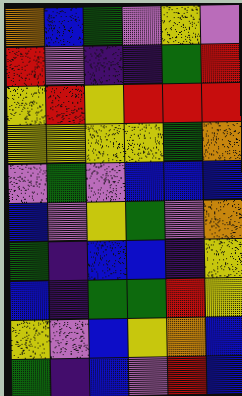[["orange", "blue", "green", "violet", "yellow", "violet"], ["red", "violet", "indigo", "indigo", "green", "red"], ["yellow", "red", "yellow", "red", "red", "red"], ["yellow", "yellow", "yellow", "yellow", "green", "orange"], ["violet", "green", "violet", "blue", "blue", "blue"], ["blue", "violet", "yellow", "green", "violet", "orange"], ["green", "indigo", "blue", "blue", "indigo", "yellow"], ["blue", "indigo", "green", "green", "red", "yellow"], ["yellow", "violet", "blue", "yellow", "orange", "blue"], ["green", "indigo", "blue", "violet", "red", "blue"]]